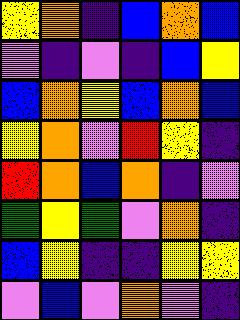[["yellow", "orange", "indigo", "blue", "orange", "blue"], ["violet", "indigo", "violet", "indigo", "blue", "yellow"], ["blue", "orange", "yellow", "blue", "orange", "blue"], ["yellow", "orange", "violet", "red", "yellow", "indigo"], ["red", "orange", "blue", "orange", "indigo", "violet"], ["green", "yellow", "green", "violet", "orange", "indigo"], ["blue", "yellow", "indigo", "indigo", "yellow", "yellow"], ["violet", "blue", "violet", "orange", "violet", "indigo"]]